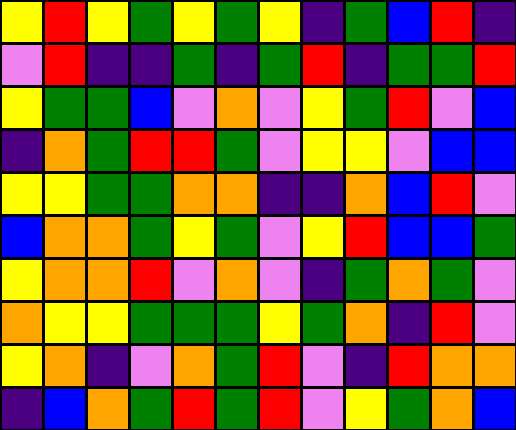[["yellow", "red", "yellow", "green", "yellow", "green", "yellow", "indigo", "green", "blue", "red", "indigo"], ["violet", "red", "indigo", "indigo", "green", "indigo", "green", "red", "indigo", "green", "green", "red"], ["yellow", "green", "green", "blue", "violet", "orange", "violet", "yellow", "green", "red", "violet", "blue"], ["indigo", "orange", "green", "red", "red", "green", "violet", "yellow", "yellow", "violet", "blue", "blue"], ["yellow", "yellow", "green", "green", "orange", "orange", "indigo", "indigo", "orange", "blue", "red", "violet"], ["blue", "orange", "orange", "green", "yellow", "green", "violet", "yellow", "red", "blue", "blue", "green"], ["yellow", "orange", "orange", "red", "violet", "orange", "violet", "indigo", "green", "orange", "green", "violet"], ["orange", "yellow", "yellow", "green", "green", "green", "yellow", "green", "orange", "indigo", "red", "violet"], ["yellow", "orange", "indigo", "violet", "orange", "green", "red", "violet", "indigo", "red", "orange", "orange"], ["indigo", "blue", "orange", "green", "red", "green", "red", "violet", "yellow", "green", "orange", "blue"]]